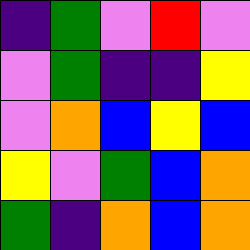[["indigo", "green", "violet", "red", "violet"], ["violet", "green", "indigo", "indigo", "yellow"], ["violet", "orange", "blue", "yellow", "blue"], ["yellow", "violet", "green", "blue", "orange"], ["green", "indigo", "orange", "blue", "orange"]]